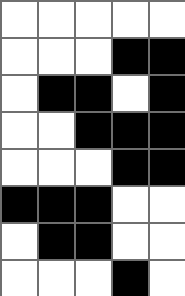[["white", "white", "white", "white", "white"], ["white", "white", "white", "black", "black"], ["white", "black", "black", "white", "black"], ["white", "white", "black", "black", "black"], ["white", "white", "white", "black", "black"], ["black", "black", "black", "white", "white"], ["white", "black", "black", "white", "white"], ["white", "white", "white", "black", "white"]]